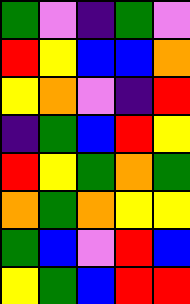[["green", "violet", "indigo", "green", "violet"], ["red", "yellow", "blue", "blue", "orange"], ["yellow", "orange", "violet", "indigo", "red"], ["indigo", "green", "blue", "red", "yellow"], ["red", "yellow", "green", "orange", "green"], ["orange", "green", "orange", "yellow", "yellow"], ["green", "blue", "violet", "red", "blue"], ["yellow", "green", "blue", "red", "red"]]